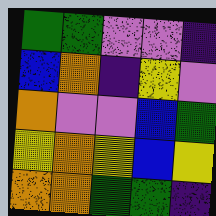[["green", "green", "violet", "violet", "indigo"], ["blue", "orange", "indigo", "yellow", "violet"], ["orange", "violet", "violet", "blue", "green"], ["yellow", "orange", "yellow", "blue", "yellow"], ["orange", "orange", "green", "green", "indigo"]]